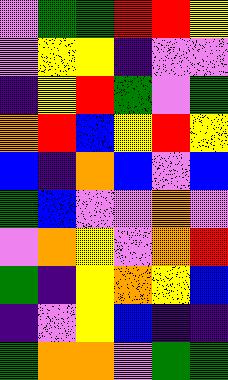[["violet", "green", "green", "red", "red", "yellow"], ["violet", "yellow", "yellow", "indigo", "violet", "violet"], ["indigo", "yellow", "red", "green", "violet", "green"], ["orange", "red", "blue", "yellow", "red", "yellow"], ["blue", "indigo", "orange", "blue", "violet", "blue"], ["green", "blue", "violet", "violet", "orange", "violet"], ["violet", "orange", "yellow", "violet", "orange", "red"], ["green", "indigo", "yellow", "orange", "yellow", "blue"], ["indigo", "violet", "yellow", "blue", "indigo", "indigo"], ["green", "orange", "orange", "violet", "green", "green"]]